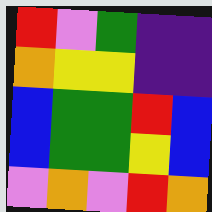[["red", "violet", "green", "indigo", "indigo"], ["orange", "yellow", "yellow", "indigo", "indigo"], ["blue", "green", "green", "red", "blue"], ["blue", "green", "green", "yellow", "blue"], ["violet", "orange", "violet", "red", "orange"]]